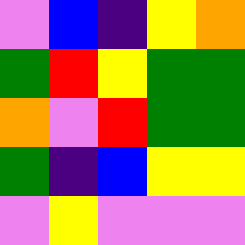[["violet", "blue", "indigo", "yellow", "orange"], ["green", "red", "yellow", "green", "green"], ["orange", "violet", "red", "green", "green"], ["green", "indigo", "blue", "yellow", "yellow"], ["violet", "yellow", "violet", "violet", "violet"]]